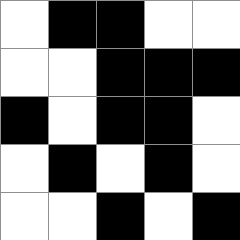[["white", "black", "black", "white", "white"], ["white", "white", "black", "black", "black"], ["black", "white", "black", "black", "white"], ["white", "black", "white", "black", "white"], ["white", "white", "black", "white", "black"]]